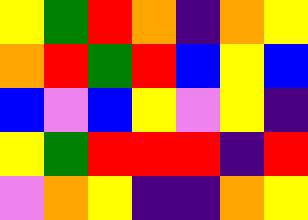[["yellow", "green", "red", "orange", "indigo", "orange", "yellow"], ["orange", "red", "green", "red", "blue", "yellow", "blue"], ["blue", "violet", "blue", "yellow", "violet", "yellow", "indigo"], ["yellow", "green", "red", "red", "red", "indigo", "red"], ["violet", "orange", "yellow", "indigo", "indigo", "orange", "yellow"]]